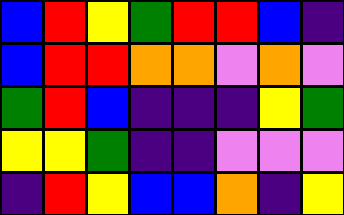[["blue", "red", "yellow", "green", "red", "red", "blue", "indigo"], ["blue", "red", "red", "orange", "orange", "violet", "orange", "violet"], ["green", "red", "blue", "indigo", "indigo", "indigo", "yellow", "green"], ["yellow", "yellow", "green", "indigo", "indigo", "violet", "violet", "violet"], ["indigo", "red", "yellow", "blue", "blue", "orange", "indigo", "yellow"]]